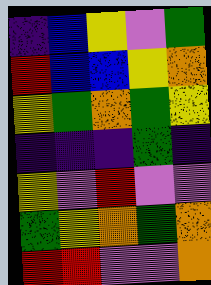[["indigo", "blue", "yellow", "violet", "green"], ["red", "blue", "blue", "yellow", "orange"], ["yellow", "green", "orange", "green", "yellow"], ["indigo", "indigo", "indigo", "green", "indigo"], ["yellow", "violet", "red", "violet", "violet"], ["green", "yellow", "orange", "green", "orange"], ["red", "red", "violet", "violet", "orange"]]